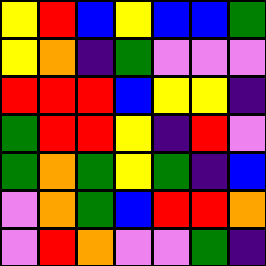[["yellow", "red", "blue", "yellow", "blue", "blue", "green"], ["yellow", "orange", "indigo", "green", "violet", "violet", "violet"], ["red", "red", "red", "blue", "yellow", "yellow", "indigo"], ["green", "red", "red", "yellow", "indigo", "red", "violet"], ["green", "orange", "green", "yellow", "green", "indigo", "blue"], ["violet", "orange", "green", "blue", "red", "red", "orange"], ["violet", "red", "orange", "violet", "violet", "green", "indigo"]]